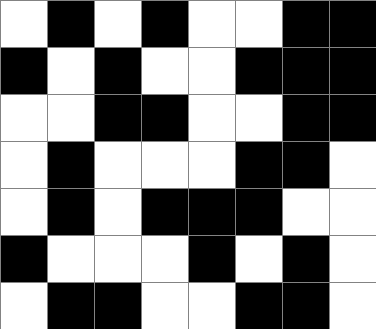[["white", "black", "white", "black", "white", "white", "black", "black"], ["black", "white", "black", "white", "white", "black", "black", "black"], ["white", "white", "black", "black", "white", "white", "black", "black"], ["white", "black", "white", "white", "white", "black", "black", "white"], ["white", "black", "white", "black", "black", "black", "white", "white"], ["black", "white", "white", "white", "black", "white", "black", "white"], ["white", "black", "black", "white", "white", "black", "black", "white"]]